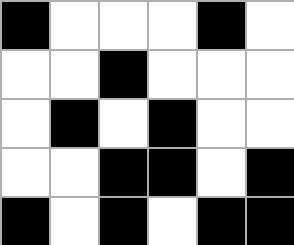[["black", "white", "white", "white", "black", "white"], ["white", "white", "black", "white", "white", "white"], ["white", "black", "white", "black", "white", "white"], ["white", "white", "black", "black", "white", "black"], ["black", "white", "black", "white", "black", "black"]]